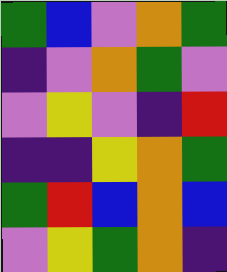[["green", "blue", "violet", "orange", "green"], ["indigo", "violet", "orange", "green", "violet"], ["violet", "yellow", "violet", "indigo", "red"], ["indigo", "indigo", "yellow", "orange", "green"], ["green", "red", "blue", "orange", "blue"], ["violet", "yellow", "green", "orange", "indigo"]]